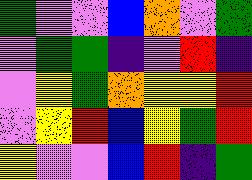[["green", "violet", "violet", "blue", "orange", "violet", "green"], ["violet", "green", "green", "indigo", "violet", "red", "indigo"], ["violet", "yellow", "green", "orange", "yellow", "yellow", "red"], ["violet", "yellow", "red", "blue", "yellow", "green", "red"], ["yellow", "violet", "violet", "blue", "red", "indigo", "green"]]